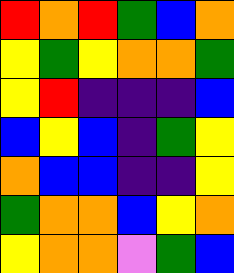[["red", "orange", "red", "green", "blue", "orange"], ["yellow", "green", "yellow", "orange", "orange", "green"], ["yellow", "red", "indigo", "indigo", "indigo", "blue"], ["blue", "yellow", "blue", "indigo", "green", "yellow"], ["orange", "blue", "blue", "indigo", "indigo", "yellow"], ["green", "orange", "orange", "blue", "yellow", "orange"], ["yellow", "orange", "orange", "violet", "green", "blue"]]